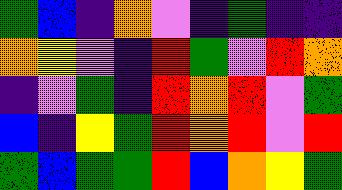[["green", "blue", "indigo", "orange", "violet", "indigo", "green", "indigo", "indigo"], ["orange", "yellow", "violet", "indigo", "red", "green", "violet", "red", "orange"], ["indigo", "violet", "green", "indigo", "red", "orange", "red", "violet", "green"], ["blue", "indigo", "yellow", "green", "red", "orange", "red", "violet", "red"], ["green", "blue", "green", "green", "red", "blue", "orange", "yellow", "green"]]